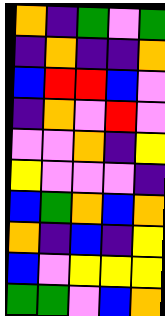[["orange", "indigo", "green", "violet", "green"], ["indigo", "orange", "indigo", "indigo", "orange"], ["blue", "red", "red", "blue", "violet"], ["indigo", "orange", "violet", "red", "violet"], ["violet", "violet", "orange", "indigo", "yellow"], ["yellow", "violet", "violet", "violet", "indigo"], ["blue", "green", "orange", "blue", "orange"], ["orange", "indigo", "blue", "indigo", "yellow"], ["blue", "violet", "yellow", "yellow", "yellow"], ["green", "green", "violet", "blue", "orange"]]